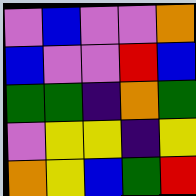[["violet", "blue", "violet", "violet", "orange"], ["blue", "violet", "violet", "red", "blue"], ["green", "green", "indigo", "orange", "green"], ["violet", "yellow", "yellow", "indigo", "yellow"], ["orange", "yellow", "blue", "green", "red"]]